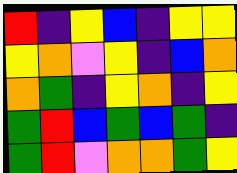[["red", "indigo", "yellow", "blue", "indigo", "yellow", "yellow"], ["yellow", "orange", "violet", "yellow", "indigo", "blue", "orange"], ["orange", "green", "indigo", "yellow", "orange", "indigo", "yellow"], ["green", "red", "blue", "green", "blue", "green", "indigo"], ["green", "red", "violet", "orange", "orange", "green", "yellow"]]